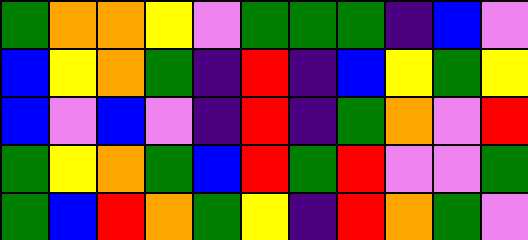[["green", "orange", "orange", "yellow", "violet", "green", "green", "green", "indigo", "blue", "violet"], ["blue", "yellow", "orange", "green", "indigo", "red", "indigo", "blue", "yellow", "green", "yellow"], ["blue", "violet", "blue", "violet", "indigo", "red", "indigo", "green", "orange", "violet", "red"], ["green", "yellow", "orange", "green", "blue", "red", "green", "red", "violet", "violet", "green"], ["green", "blue", "red", "orange", "green", "yellow", "indigo", "red", "orange", "green", "violet"]]